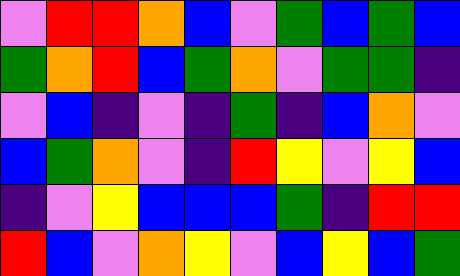[["violet", "red", "red", "orange", "blue", "violet", "green", "blue", "green", "blue"], ["green", "orange", "red", "blue", "green", "orange", "violet", "green", "green", "indigo"], ["violet", "blue", "indigo", "violet", "indigo", "green", "indigo", "blue", "orange", "violet"], ["blue", "green", "orange", "violet", "indigo", "red", "yellow", "violet", "yellow", "blue"], ["indigo", "violet", "yellow", "blue", "blue", "blue", "green", "indigo", "red", "red"], ["red", "blue", "violet", "orange", "yellow", "violet", "blue", "yellow", "blue", "green"]]